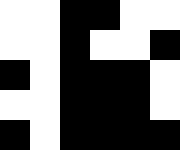[["white", "white", "black", "black", "white", "white"], ["white", "white", "black", "white", "white", "black"], ["black", "white", "black", "black", "black", "white"], ["white", "white", "black", "black", "black", "white"], ["black", "white", "black", "black", "black", "black"]]